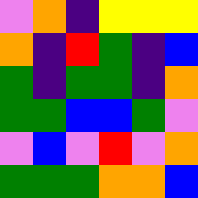[["violet", "orange", "indigo", "yellow", "yellow", "yellow"], ["orange", "indigo", "red", "green", "indigo", "blue"], ["green", "indigo", "green", "green", "indigo", "orange"], ["green", "green", "blue", "blue", "green", "violet"], ["violet", "blue", "violet", "red", "violet", "orange"], ["green", "green", "green", "orange", "orange", "blue"]]